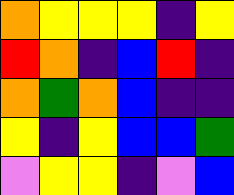[["orange", "yellow", "yellow", "yellow", "indigo", "yellow"], ["red", "orange", "indigo", "blue", "red", "indigo"], ["orange", "green", "orange", "blue", "indigo", "indigo"], ["yellow", "indigo", "yellow", "blue", "blue", "green"], ["violet", "yellow", "yellow", "indigo", "violet", "blue"]]